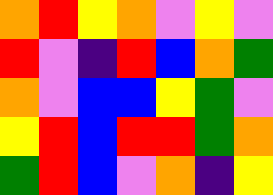[["orange", "red", "yellow", "orange", "violet", "yellow", "violet"], ["red", "violet", "indigo", "red", "blue", "orange", "green"], ["orange", "violet", "blue", "blue", "yellow", "green", "violet"], ["yellow", "red", "blue", "red", "red", "green", "orange"], ["green", "red", "blue", "violet", "orange", "indigo", "yellow"]]